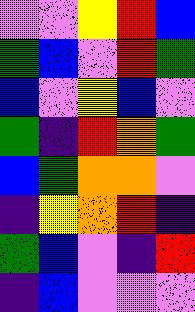[["violet", "violet", "yellow", "red", "blue"], ["green", "blue", "violet", "red", "green"], ["blue", "violet", "yellow", "blue", "violet"], ["green", "indigo", "red", "orange", "green"], ["blue", "green", "orange", "orange", "violet"], ["indigo", "yellow", "orange", "red", "indigo"], ["green", "blue", "violet", "indigo", "red"], ["indigo", "blue", "violet", "violet", "violet"]]